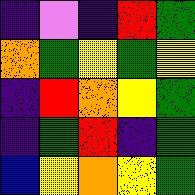[["indigo", "violet", "indigo", "red", "green"], ["orange", "green", "yellow", "green", "yellow"], ["indigo", "red", "orange", "yellow", "green"], ["indigo", "green", "red", "indigo", "green"], ["blue", "yellow", "orange", "yellow", "green"]]